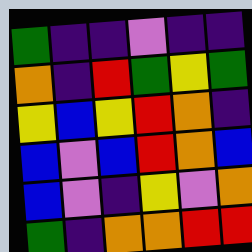[["green", "indigo", "indigo", "violet", "indigo", "indigo"], ["orange", "indigo", "red", "green", "yellow", "green"], ["yellow", "blue", "yellow", "red", "orange", "indigo"], ["blue", "violet", "blue", "red", "orange", "blue"], ["blue", "violet", "indigo", "yellow", "violet", "orange"], ["green", "indigo", "orange", "orange", "red", "red"]]